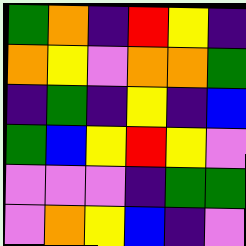[["green", "orange", "indigo", "red", "yellow", "indigo"], ["orange", "yellow", "violet", "orange", "orange", "green"], ["indigo", "green", "indigo", "yellow", "indigo", "blue"], ["green", "blue", "yellow", "red", "yellow", "violet"], ["violet", "violet", "violet", "indigo", "green", "green"], ["violet", "orange", "yellow", "blue", "indigo", "violet"]]